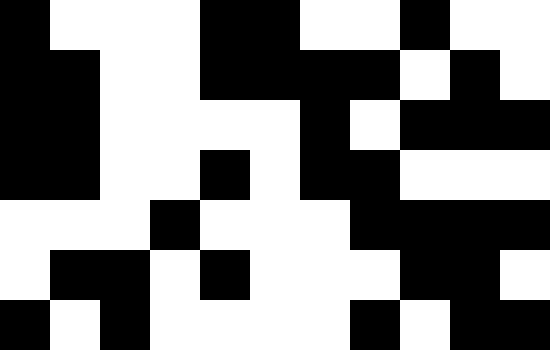[["black", "white", "white", "white", "black", "black", "white", "white", "black", "white", "white"], ["black", "black", "white", "white", "black", "black", "black", "black", "white", "black", "white"], ["black", "black", "white", "white", "white", "white", "black", "white", "black", "black", "black"], ["black", "black", "white", "white", "black", "white", "black", "black", "white", "white", "white"], ["white", "white", "white", "black", "white", "white", "white", "black", "black", "black", "black"], ["white", "black", "black", "white", "black", "white", "white", "white", "black", "black", "white"], ["black", "white", "black", "white", "white", "white", "white", "black", "white", "black", "black"]]